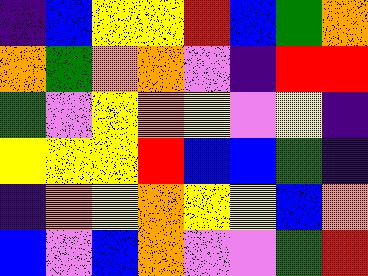[["indigo", "blue", "yellow", "yellow", "red", "blue", "green", "orange"], ["orange", "green", "orange", "orange", "violet", "indigo", "red", "red"], ["green", "violet", "yellow", "orange", "yellow", "violet", "yellow", "indigo"], ["yellow", "yellow", "yellow", "red", "blue", "blue", "green", "indigo"], ["indigo", "orange", "yellow", "orange", "yellow", "yellow", "blue", "orange"], ["blue", "violet", "blue", "orange", "violet", "violet", "green", "red"]]